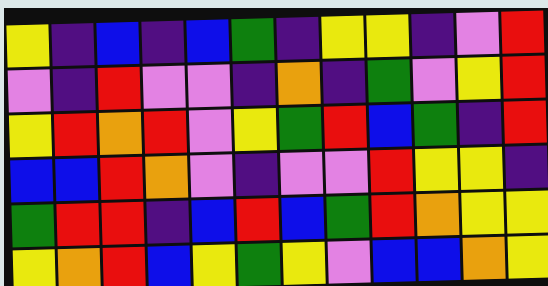[["yellow", "indigo", "blue", "indigo", "blue", "green", "indigo", "yellow", "yellow", "indigo", "violet", "red"], ["violet", "indigo", "red", "violet", "violet", "indigo", "orange", "indigo", "green", "violet", "yellow", "red"], ["yellow", "red", "orange", "red", "violet", "yellow", "green", "red", "blue", "green", "indigo", "red"], ["blue", "blue", "red", "orange", "violet", "indigo", "violet", "violet", "red", "yellow", "yellow", "indigo"], ["green", "red", "red", "indigo", "blue", "red", "blue", "green", "red", "orange", "yellow", "yellow"], ["yellow", "orange", "red", "blue", "yellow", "green", "yellow", "violet", "blue", "blue", "orange", "yellow"]]